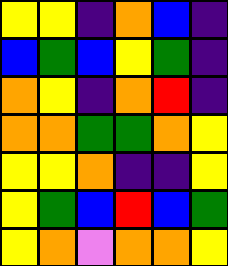[["yellow", "yellow", "indigo", "orange", "blue", "indigo"], ["blue", "green", "blue", "yellow", "green", "indigo"], ["orange", "yellow", "indigo", "orange", "red", "indigo"], ["orange", "orange", "green", "green", "orange", "yellow"], ["yellow", "yellow", "orange", "indigo", "indigo", "yellow"], ["yellow", "green", "blue", "red", "blue", "green"], ["yellow", "orange", "violet", "orange", "orange", "yellow"]]